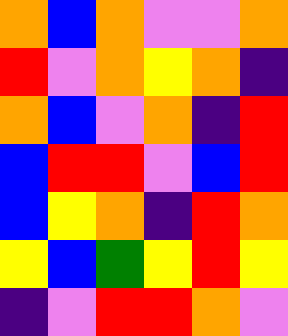[["orange", "blue", "orange", "violet", "violet", "orange"], ["red", "violet", "orange", "yellow", "orange", "indigo"], ["orange", "blue", "violet", "orange", "indigo", "red"], ["blue", "red", "red", "violet", "blue", "red"], ["blue", "yellow", "orange", "indigo", "red", "orange"], ["yellow", "blue", "green", "yellow", "red", "yellow"], ["indigo", "violet", "red", "red", "orange", "violet"]]